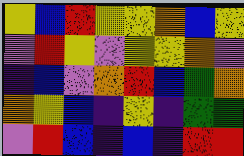[["yellow", "blue", "red", "yellow", "yellow", "orange", "blue", "yellow"], ["violet", "red", "yellow", "violet", "yellow", "yellow", "orange", "violet"], ["indigo", "blue", "violet", "orange", "red", "blue", "green", "orange"], ["orange", "yellow", "blue", "indigo", "yellow", "indigo", "green", "green"], ["violet", "red", "blue", "indigo", "blue", "indigo", "red", "red"]]